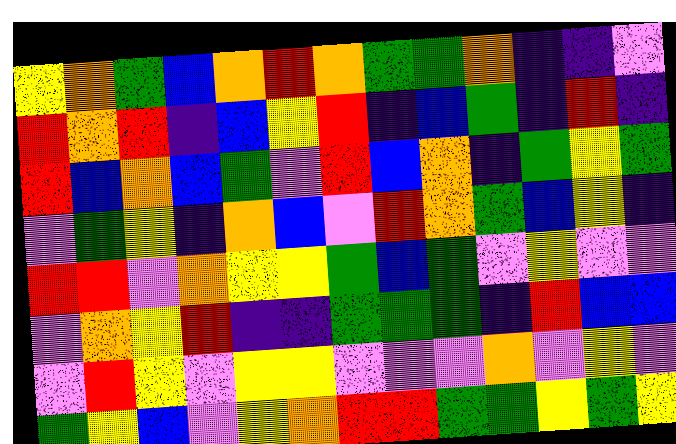[["yellow", "orange", "green", "blue", "orange", "red", "orange", "green", "green", "orange", "indigo", "indigo", "violet"], ["red", "orange", "red", "indigo", "blue", "yellow", "red", "indigo", "blue", "green", "indigo", "red", "indigo"], ["red", "blue", "orange", "blue", "green", "violet", "red", "blue", "orange", "indigo", "green", "yellow", "green"], ["violet", "green", "yellow", "indigo", "orange", "blue", "violet", "red", "orange", "green", "blue", "yellow", "indigo"], ["red", "red", "violet", "orange", "yellow", "yellow", "green", "blue", "green", "violet", "yellow", "violet", "violet"], ["violet", "orange", "yellow", "red", "indigo", "indigo", "green", "green", "green", "indigo", "red", "blue", "blue"], ["violet", "red", "yellow", "violet", "yellow", "yellow", "violet", "violet", "violet", "orange", "violet", "yellow", "violet"], ["green", "yellow", "blue", "violet", "yellow", "orange", "red", "red", "green", "green", "yellow", "green", "yellow"]]